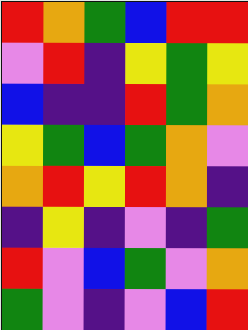[["red", "orange", "green", "blue", "red", "red"], ["violet", "red", "indigo", "yellow", "green", "yellow"], ["blue", "indigo", "indigo", "red", "green", "orange"], ["yellow", "green", "blue", "green", "orange", "violet"], ["orange", "red", "yellow", "red", "orange", "indigo"], ["indigo", "yellow", "indigo", "violet", "indigo", "green"], ["red", "violet", "blue", "green", "violet", "orange"], ["green", "violet", "indigo", "violet", "blue", "red"]]